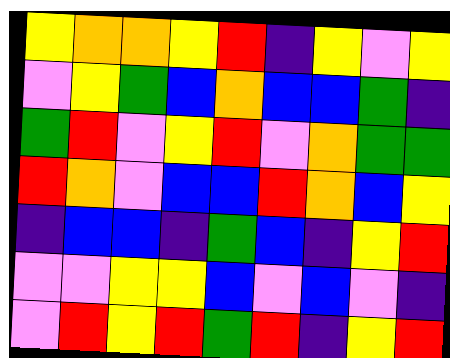[["yellow", "orange", "orange", "yellow", "red", "indigo", "yellow", "violet", "yellow"], ["violet", "yellow", "green", "blue", "orange", "blue", "blue", "green", "indigo"], ["green", "red", "violet", "yellow", "red", "violet", "orange", "green", "green"], ["red", "orange", "violet", "blue", "blue", "red", "orange", "blue", "yellow"], ["indigo", "blue", "blue", "indigo", "green", "blue", "indigo", "yellow", "red"], ["violet", "violet", "yellow", "yellow", "blue", "violet", "blue", "violet", "indigo"], ["violet", "red", "yellow", "red", "green", "red", "indigo", "yellow", "red"]]